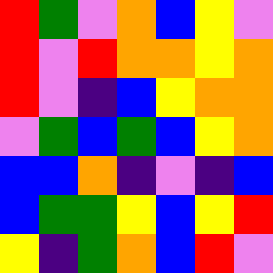[["red", "green", "violet", "orange", "blue", "yellow", "violet"], ["red", "violet", "red", "orange", "orange", "yellow", "orange"], ["red", "violet", "indigo", "blue", "yellow", "orange", "orange"], ["violet", "green", "blue", "green", "blue", "yellow", "orange"], ["blue", "blue", "orange", "indigo", "violet", "indigo", "blue"], ["blue", "green", "green", "yellow", "blue", "yellow", "red"], ["yellow", "indigo", "green", "orange", "blue", "red", "violet"]]